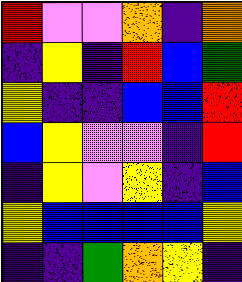[["red", "violet", "violet", "orange", "indigo", "orange"], ["indigo", "yellow", "indigo", "red", "blue", "green"], ["yellow", "indigo", "indigo", "blue", "blue", "red"], ["blue", "yellow", "violet", "violet", "indigo", "red"], ["indigo", "yellow", "violet", "yellow", "indigo", "blue"], ["yellow", "blue", "blue", "blue", "blue", "yellow"], ["indigo", "indigo", "green", "orange", "yellow", "indigo"]]